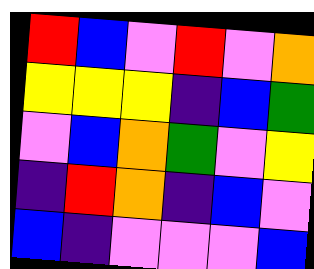[["red", "blue", "violet", "red", "violet", "orange"], ["yellow", "yellow", "yellow", "indigo", "blue", "green"], ["violet", "blue", "orange", "green", "violet", "yellow"], ["indigo", "red", "orange", "indigo", "blue", "violet"], ["blue", "indigo", "violet", "violet", "violet", "blue"]]